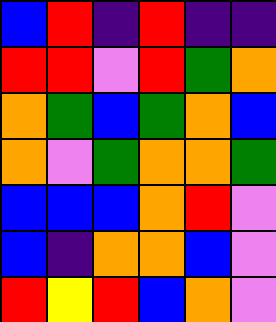[["blue", "red", "indigo", "red", "indigo", "indigo"], ["red", "red", "violet", "red", "green", "orange"], ["orange", "green", "blue", "green", "orange", "blue"], ["orange", "violet", "green", "orange", "orange", "green"], ["blue", "blue", "blue", "orange", "red", "violet"], ["blue", "indigo", "orange", "orange", "blue", "violet"], ["red", "yellow", "red", "blue", "orange", "violet"]]